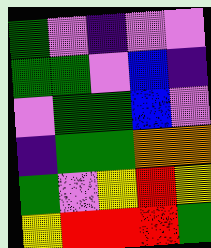[["green", "violet", "indigo", "violet", "violet"], ["green", "green", "violet", "blue", "indigo"], ["violet", "green", "green", "blue", "violet"], ["indigo", "green", "green", "orange", "orange"], ["green", "violet", "yellow", "red", "yellow"], ["yellow", "red", "red", "red", "green"]]